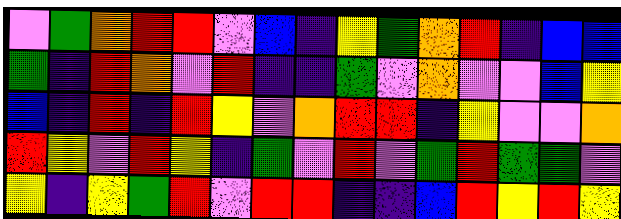[["violet", "green", "orange", "red", "red", "violet", "blue", "indigo", "yellow", "green", "orange", "red", "indigo", "blue", "blue"], ["green", "indigo", "red", "orange", "violet", "red", "indigo", "indigo", "green", "violet", "orange", "violet", "violet", "blue", "yellow"], ["blue", "indigo", "red", "indigo", "red", "yellow", "violet", "orange", "red", "red", "indigo", "yellow", "violet", "violet", "orange"], ["red", "yellow", "violet", "red", "yellow", "indigo", "green", "violet", "red", "violet", "green", "red", "green", "green", "violet"], ["yellow", "indigo", "yellow", "green", "red", "violet", "red", "red", "indigo", "indigo", "blue", "red", "yellow", "red", "yellow"]]